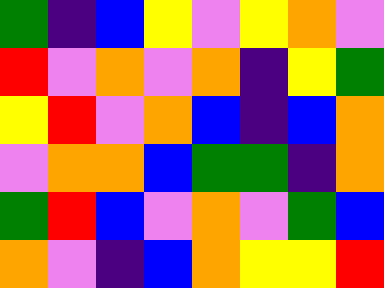[["green", "indigo", "blue", "yellow", "violet", "yellow", "orange", "violet"], ["red", "violet", "orange", "violet", "orange", "indigo", "yellow", "green"], ["yellow", "red", "violet", "orange", "blue", "indigo", "blue", "orange"], ["violet", "orange", "orange", "blue", "green", "green", "indigo", "orange"], ["green", "red", "blue", "violet", "orange", "violet", "green", "blue"], ["orange", "violet", "indigo", "blue", "orange", "yellow", "yellow", "red"]]